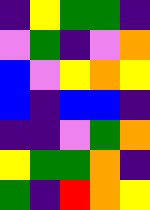[["indigo", "yellow", "green", "green", "indigo"], ["violet", "green", "indigo", "violet", "orange"], ["blue", "violet", "yellow", "orange", "yellow"], ["blue", "indigo", "blue", "blue", "indigo"], ["indigo", "indigo", "violet", "green", "orange"], ["yellow", "green", "green", "orange", "indigo"], ["green", "indigo", "red", "orange", "yellow"]]